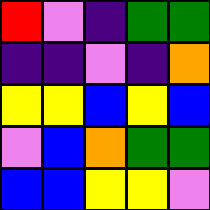[["red", "violet", "indigo", "green", "green"], ["indigo", "indigo", "violet", "indigo", "orange"], ["yellow", "yellow", "blue", "yellow", "blue"], ["violet", "blue", "orange", "green", "green"], ["blue", "blue", "yellow", "yellow", "violet"]]